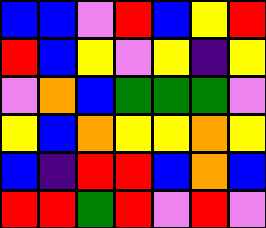[["blue", "blue", "violet", "red", "blue", "yellow", "red"], ["red", "blue", "yellow", "violet", "yellow", "indigo", "yellow"], ["violet", "orange", "blue", "green", "green", "green", "violet"], ["yellow", "blue", "orange", "yellow", "yellow", "orange", "yellow"], ["blue", "indigo", "red", "red", "blue", "orange", "blue"], ["red", "red", "green", "red", "violet", "red", "violet"]]